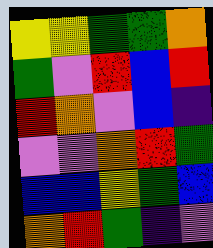[["yellow", "yellow", "green", "green", "orange"], ["green", "violet", "red", "blue", "red"], ["red", "orange", "violet", "blue", "indigo"], ["violet", "violet", "orange", "red", "green"], ["blue", "blue", "yellow", "green", "blue"], ["orange", "red", "green", "indigo", "violet"]]